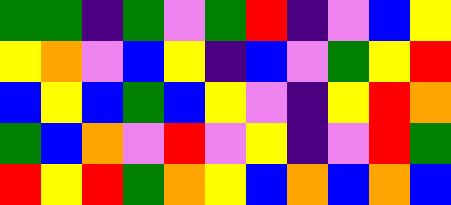[["green", "green", "indigo", "green", "violet", "green", "red", "indigo", "violet", "blue", "yellow"], ["yellow", "orange", "violet", "blue", "yellow", "indigo", "blue", "violet", "green", "yellow", "red"], ["blue", "yellow", "blue", "green", "blue", "yellow", "violet", "indigo", "yellow", "red", "orange"], ["green", "blue", "orange", "violet", "red", "violet", "yellow", "indigo", "violet", "red", "green"], ["red", "yellow", "red", "green", "orange", "yellow", "blue", "orange", "blue", "orange", "blue"]]